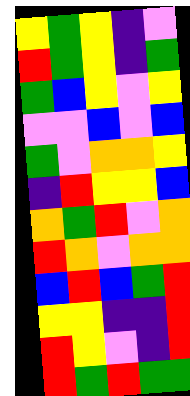[["yellow", "green", "yellow", "indigo", "violet"], ["red", "green", "yellow", "indigo", "green"], ["green", "blue", "yellow", "violet", "yellow"], ["violet", "violet", "blue", "violet", "blue"], ["green", "violet", "orange", "orange", "yellow"], ["indigo", "red", "yellow", "yellow", "blue"], ["orange", "green", "red", "violet", "orange"], ["red", "orange", "violet", "orange", "orange"], ["blue", "red", "blue", "green", "red"], ["yellow", "yellow", "indigo", "indigo", "red"], ["red", "yellow", "violet", "indigo", "red"], ["red", "green", "red", "green", "green"]]